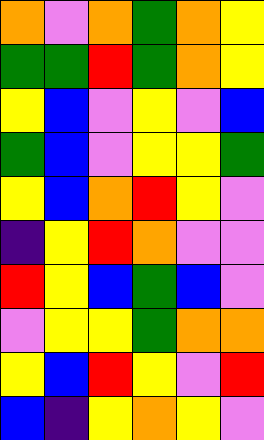[["orange", "violet", "orange", "green", "orange", "yellow"], ["green", "green", "red", "green", "orange", "yellow"], ["yellow", "blue", "violet", "yellow", "violet", "blue"], ["green", "blue", "violet", "yellow", "yellow", "green"], ["yellow", "blue", "orange", "red", "yellow", "violet"], ["indigo", "yellow", "red", "orange", "violet", "violet"], ["red", "yellow", "blue", "green", "blue", "violet"], ["violet", "yellow", "yellow", "green", "orange", "orange"], ["yellow", "blue", "red", "yellow", "violet", "red"], ["blue", "indigo", "yellow", "orange", "yellow", "violet"]]